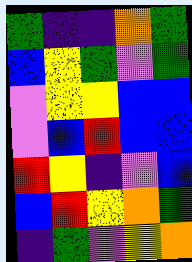[["green", "indigo", "indigo", "orange", "green"], ["blue", "yellow", "green", "violet", "green"], ["violet", "yellow", "yellow", "blue", "blue"], ["violet", "blue", "red", "blue", "blue"], ["red", "yellow", "indigo", "violet", "blue"], ["blue", "red", "yellow", "orange", "green"], ["indigo", "green", "violet", "yellow", "orange"]]